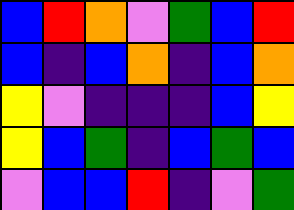[["blue", "red", "orange", "violet", "green", "blue", "red"], ["blue", "indigo", "blue", "orange", "indigo", "blue", "orange"], ["yellow", "violet", "indigo", "indigo", "indigo", "blue", "yellow"], ["yellow", "blue", "green", "indigo", "blue", "green", "blue"], ["violet", "blue", "blue", "red", "indigo", "violet", "green"]]